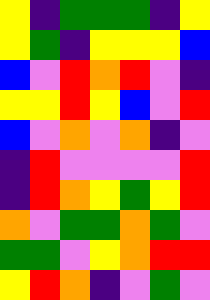[["yellow", "indigo", "green", "green", "green", "indigo", "yellow"], ["yellow", "green", "indigo", "yellow", "yellow", "yellow", "blue"], ["blue", "violet", "red", "orange", "red", "violet", "indigo"], ["yellow", "yellow", "red", "yellow", "blue", "violet", "red"], ["blue", "violet", "orange", "violet", "orange", "indigo", "violet"], ["indigo", "red", "violet", "violet", "violet", "violet", "red"], ["indigo", "red", "orange", "yellow", "green", "yellow", "red"], ["orange", "violet", "green", "green", "orange", "green", "violet"], ["green", "green", "violet", "yellow", "orange", "red", "red"], ["yellow", "red", "orange", "indigo", "violet", "green", "violet"]]